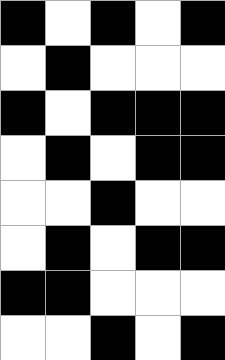[["black", "white", "black", "white", "black"], ["white", "black", "white", "white", "white"], ["black", "white", "black", "black", "black"], ["white", "black", "white", "black", "black"], ["white", "white", "black", "white", "white"], ["white", "black", "white", "black", "black"], ["black", "black", "white", "white", "white"], ["white", "white", "black", "white", "black"]]